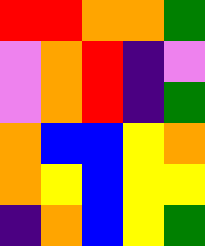[["red", "red", "orange", "orange", "green"], ["violet", "orange", "red", "indigo", "violet"], ["violet", "orange", "red", "indigo", "green"], ["orange", "blue", "blue", "yellow", "orange"], ["orange", "yellow", "blue", "yellow", "yellow"], ["indigo", "orange", "blue", "yellow", "green"]]